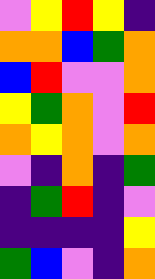[["violet", "yellow", "red", "yellow", "indigo"], ["orange", "orange", "blue", "green", "orange"], ["blue", "red", "violet", "violet", "orange"], ["yellow", "green", "orange", "violet", "red"], ["orange", "yellow", "orange", "violet", "orange"], ["violet", "indigo", "orange", "indigo", "green"], ["indigo", "green", "red", "indigo", "violet"], ["indigo", "indigo", "indigo", "indigo", "yellow"], ["green", "blue", "violet", "indigo", "orange"]]